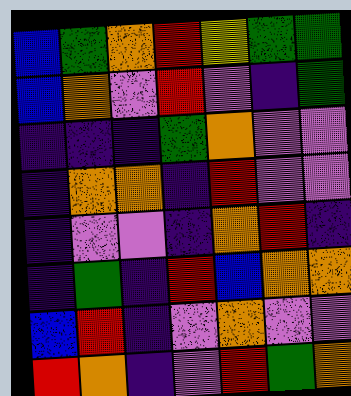[["blue", "green", "orange", "red", "yellow", "green", "green"], ["blue", "orange", "violet", "red", "violet", "indigo", "green"], ["indigo", "indigo", "indigo", "green", "orange", "violet", "violet"], ["indigo", "orange", "orange", "indigo", "red", "violet", "violet"], ["indigo", "violet", "violet", "indigo", "orange", "red", "indigo"], ["indigo", "green", "indigo", "red", "blue", "orange", "orange"], ["blue", "red", "indigo", "violet", "orange", "violet", "violet"], ["red", "orange", "indigo", "violet", "red", "green", "orange"]]